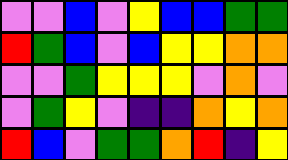[["violet", "violet", "blue", "violet", "yellow", "blue", "blue", "green", "green"], ["red", "green", "blue", "violet", "blue", "yellow", "yellow", "orange", "orange"], ["violet", "violet", "green", "yellow", "yellow", "yellow", "violet", "orange", "violet"], ["violet", "green", "yellow", "violet", "indigo", "indigo", "orange", "yellow", "orange"], ["red", "blue", "violet", "green", "green", "orange", "red", "indigo", "yellow"]]